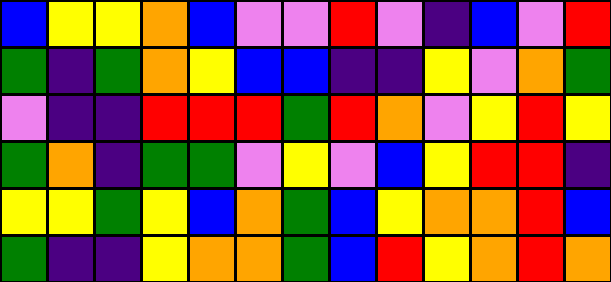[["blue", "yellow", "yellow", "orange", "blue", "violet", "violet", "red", "violet", "indigo", "blue", "violet", "red"], ["green", "indigo", "green", "orange", "yellow", "blue", "blue", "indigo", "indigo", "yellow", "violet", "orange", "green"], ["violet", "indigo", "indigo", "red", "red", "red", "green", "red", "orange", "violet", "yellow", "red", "yellow"], ["green", "orange", "indigo", "green", "green", "violet", "yellow", "violet", "blue", "yellow", "red", "red", "indigo"], ["yellow", "yellow", "green", "yellow", "blue", "orange", "green", "blue", "yellow", "orange", "orange", "red", "blue"], ["green", "indigo", "indigo", "yellow", "orange", "orange", "green", "blue", "red", "yellow", "orange", "red", "orange"]]